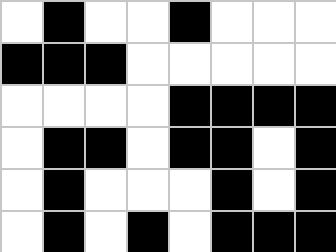[["white", "black", "white", "white", "black", "white", "white", "white"], ["black", "black", "black", "white", "white", "white", "white", "white"], ["white", "white", "white", "white", "black", "black", "black", "black"], ["white", "black", "black", "white", "black", "black", "white", "black"], ["white", "black", "white", "white", "white", "black", "white", "black"], ["white", "black", "white", "black", "white", "black", "black", "black"]]